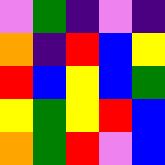[["violet", "green", "indigo", "violet", "indigo"], ["orange", "indigo", "red", "blue", "yellow"], ["red", "blue", "yellow", "blue", "green"], ["yellow", "green", "yellow", "red", "blue"], ["orange", "green", "red", "violet", "blue"]]